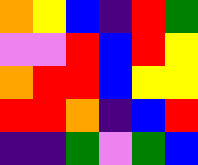[["orange", "yellow", "blue", "indigo", "red", "green"], ["violet", "violet", "red", "blue", "red", "yellow"], ["orange", "red", "red", "blue", "yellow", "yellow"], ["red", "red", "orange", "indigo", "blue", "red"], ["indigo", "indigo", "green", "violet", "green", "blue"]]